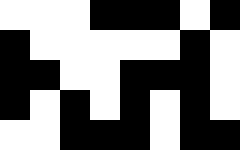[["white", "white", "white", "black", "black", "black", "white", "black"], ["black", "white", "white", "white", "white", "white", "black", "white"], ["black", "black", "white", "white", "black", "black", "black", "white"], ["black", "white", "black", "white", "black", "white", "black", "white"], ["white", "white", "black", "black", "black", "white", "black", "black"]]